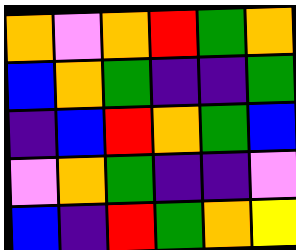[["orange", "violet", "orange", "red", "green", "orange"], ["blue", "orange", "green", "indigo", "indigo", "green"], ["indigo", "blue", "red", "orange", "green", "blue"], ["violet", "orange", "green", "indigo", "indigo", "violet"], ["blue", "indigo", "red", "green", "orange", "yellow"]]